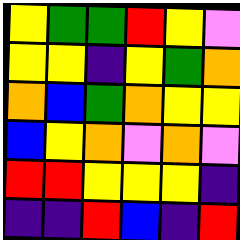[["yellow", "green", "green", "red", "yellow", "violet"], ["yellow", "yellow", "indigo", "yellow", "green", "orange"], ["orange", "blue", "green", "orange", "yellow", "yellow"], ["blue", "yellow", "orange", "violet", "orange", "violet"], ["red", "red", "yellow", "yellow", "yellow", "indigo"], ["indigo", "indigo", "red", "blue", "indigo", "red"]]